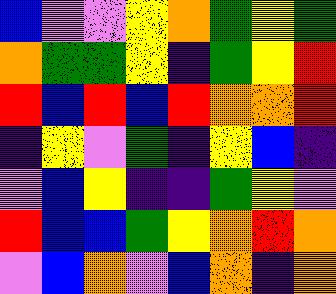[["blue", "violet", "violet", "yellow", "orange", "green", "yellow", "green"], ["orange", "green", "green", "yellow", "indigo", "green", "yellow", "red"], ["red", "blue", "red", "blue", "red", "orange", "orange", "red"], ["indigo", "yellow", "violet", "green", "indigo", "yellow", "blue", "indigo"], ["violet", "blue", "yellow", "indigo", "indigo", "green", "yellow", "violet"], ["red", "blue", "blue", "green", "yellow", "orange", "red", "orange"], ["violet", "blue", "orange", "violet", "blue", "orange", "indigo", "orange"]]